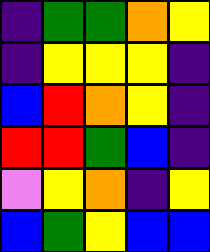[["indigo", "green", "green", "orange", "yellow"], ["indigo", "yellow", "yellow", "yellow", "indigo"], ["blue", "red", "orange", "yellow", "indigo"], ["red", "red", "green", "blue", "indigo"], ["violet", "yellow", "orange", "indigo", "yellow"], ["blue", "green", "yellow", "blue", "blue"]]